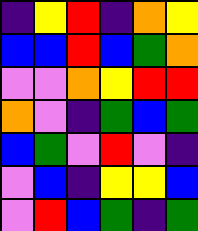[["indigo", "yellow", "red", "indigo", "orange", "yellow"], ["blue", "blue", "red", "blue", "green", "orange"], ["violet", "violet", "orange", "yellow", "red", "red"], ["orange", "violet", "indigo", "green", "blue", "green"], ["blue", "green", "violet", "red", "violet", "indigo"], ["violet", "blue", "indigo", "yellow", "yellow", "blue"], ["violet", "red", "blue", "green", "indigo", "green"]]